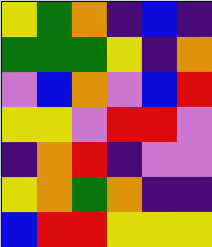[["yellow", "green", "orange", "indigo", "blue", "indigo"], ["green", "green", "green", "yellow", "indigo", "orange"], ["violet", "blue", "orange", "violet", "blue", "red"], ["yellow", "yellow", "violet", "red", "red", "violet"], ["indigo", "orange", "red", "indigo", "violet", "violet"], ["yellow", "orange", "green", "orange", "indigo", "indigo"], ["blue", "red", "red", "yellow", "yellow", "yellow"]]